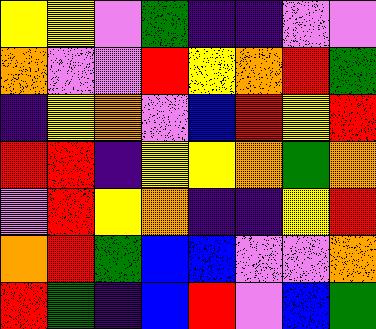[["yellow", "yellow", "violet", "green", "indigo", "indigo", "violet", "violet"], ["orange", "violet", "violet", "red", "yellow", "orange", "red", "green"], ["indigo", "yellow", "orange", "violet", "blue", "red", "yellow", "red"], ["red", "red", "indigo", "yellow", "yellow", "orange", "green", "orange"], ["violet", "red", "yellow", "orange", "indigo", "indigo", "yellow", "red"], ["orange", "red", "green", "blue", "blue", "violet", "violet", "orange"], ["red", "green", "indigo", "blue", "red", "violet", "blue", "green"]]